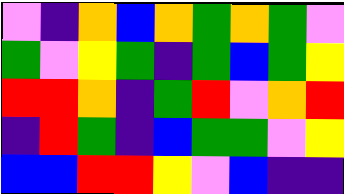[["violet", "indigo", "orange", "blue", "orange", "green", "orange", "green", "violet"], ["green", "violet", "yellow", "green", "indigo", "green", "blue", "green", "yellow"], ["red", "red", "orange", "indigo", "green", "red", "violet", "orange", "red"], ["indigo", "red", "green", "indigo", "blue", "green", "green", "violet", "yellow"], ["blue", "blue", "red", "red", "yellow", "violet", "blue", "indigo", "indigo"]]